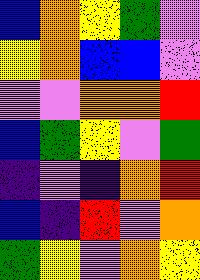[["blue", "orange", "yellow", "green", "violet"], ["yellow", "orange", "blue", "blue", "violet"], ["violet", "violet", "orange", "orange", "red"], ["blue", "green", "yellow", "violet", "green"], ["indigo", "violet", "indigo", "orange", "red"], ["blue", "indigo", "red", "violet", "orange"], ["green", "yellow", "violet", "orange", "yellow"]]